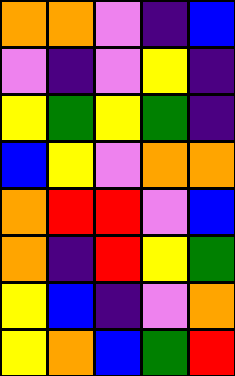[["orange", "orange", "violet", "indigo", "blue"], ["violet", "indigo", "violet", "yellow", "indigo"], ["yellow", "green", "yellow", "green", "indigo"], ["blue", "yellow", "violet", "orange", "orange"], ["orange", "red", "red", "violet", "blue"], ["orange", "indigo", "red", "yellow", "green"], ["yellow", "blue", "indigo", "violet", "orange"], ["yellow", "orange", "blue", "green", "red"]]